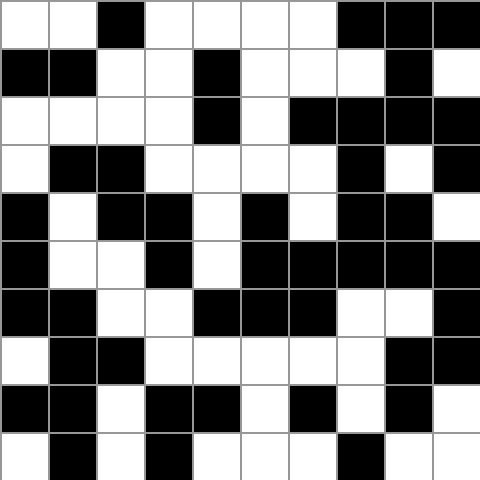[["white", "white", "black", "white", "white", "white", "white", "black", "black", "black"], ["black", "black", "white", "white", "black", "white", "white", "white", "black", "white"], ["white", "white", "white", "white", "black", "white", "black", "black", "black", "black"], ["white", "black", "black", "white", "white", "white", "white", "black", "white", "black"], ["black", "white", "black", "black", "white", "black", "white", "black", "black", "white"], ["black", "white", "white", "black", "white", "black", "black", "black", "black", "black"], ["black", "black", "white", "white", "black", "black", "black", "white", "white", "black"], ["white", "black", "black", "white", "white", "white", "white", "white", "black", "black"], ["black", "black", "white", "black", "black", "white", "black", "white", "black", "white"], ["white", "black", "white", "black", "white", "white", "white", "black", "white", "white"]]